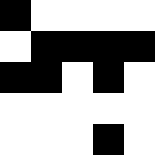[["black", "white", "white", "white", "white"], ["white", "black", "black", "black", "black"], ["black", "black", "white", "black", "white"], ["white", "white", "white", "white", "white"], ["white", "white", "white", "black", "white"]]